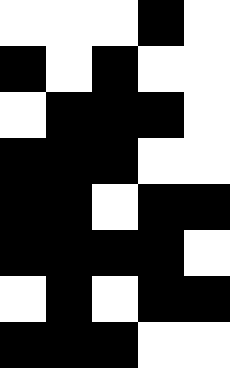[["white", "white", "white", "black", "white"], ["black", "white", "black", "white", "white"], ["white", "black", "black", "black", "white"], ["black", "black", "black", "white", "white"], ["black", "black", "white", "black", "black"], ["black", "black", "black", "black", "white"], ["white", "black", "white", "black", "black"], ["black", "black", "black", "white", "white"]]